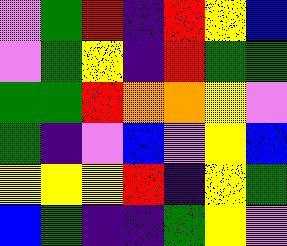[["violet", "green", "red", "indigo", "red", "yellow", "blue"], ["violet", "green", "yellow", "indigo", "red", "green", "green"], ["green", "green", "red", "orange", "orange", "yellow", "violet"], ["green", "indigo", "violet", "blue", "violet", "yellow", "blue"], ["yellow", "yellow", "yellow", "red", "indigo", "yellow", "green"], ["blue", "green", "indigo", "indigo", "green", "yellow", "violet"]]